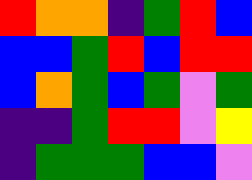[["red", "orange", "orange", "indigo", "green", "red", "blue"], ["blue", "blue", "green", "red", "blue", "red", "red"], ["blue", "orange", "green", "blue", "green", "violet", "green"], ["indigo", "indigo", "green", "red", "red", "violet", "yellow"], ["indigo", "green", "green", "green", "blue", "blue", "violet"]]